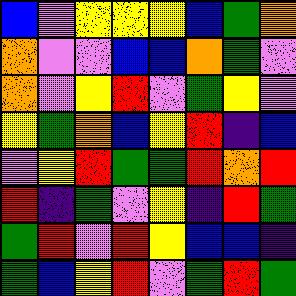[["blue", "violet", "yellow", "yellow", "yellow", "blue", "green", "orange"], ["orange", "violet", "violet", "blue", "blue", "orange", "green", "violet"], ["orange", "violet", "yellow", "red", "violet", "green", "yellow", "violet"], ["yellow", "green", "orange", "blue", "yellow", "red", "indigo", "blue"], ["violet", "yellow", "red", "green", "green", "red", "orange", "red"], ["red", "indigo", "green", "violet", "yellow", "indigo", "red", "green"], ["green", "red", "violet", "red", "yellow", "blue", "blue", "indigo"], ["green", "blue", "yellow", "red", "violet", "green", "red", "green"]]